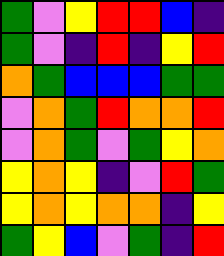[["green", "violet", "yellow", "red", "red", "blue", "indigo"], ["green", "violet", "indigo", "red", "indigo", "yellow", "red"], ["orange", "green", "blue", "blue", "blue", "green", "green"], ["violet", "orange", "green", "red", "orange", "orange", "red"], ["violet", "orange", "green", "violet", "green", "yellow", "orange"], ["yellow", "orange", "yellow", "indigo", "violet", "red", "green"], ["yellow", "orange", "yellow", "orange", "orange", "indigo", "yellow"], ["green", "yellow", "blue", "violet", "green", "indigo", "red"]]